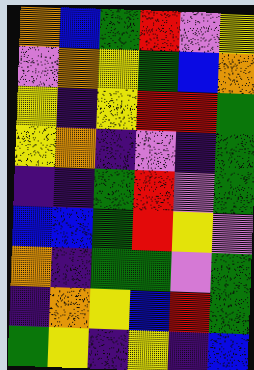[["orange", "blue", "green", "red", "violet", "yellow"], ["violet", "orange", "yellow", "green", "blue", "orange"], ["yellow", "indigo", "yellow", "red", "red", "green"], ["yellow", "orange", "indigo", "violet", "indigo", "green"], ["indigo", "indigo", "green", "red", "violet", "green"], ["blue", "blue", "green", "red", "yellow", "violet"], ["orange", "indigo", "green", "green", "violet", "green"], ["indigo", "orange", "yellow", "blue", "red", "green"], ["green", "yellow", "indigo", "yellow", "indigo", "blue"]]